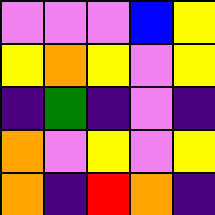[["violet", "violet", "violet", "blue", "yellow"], ["yellow", "orange", "yellow", "violet", "yellow"], ["indigo", "green", "indigo", "violet", "indigo"], ["orange", "violet", "yellow", "violet", "yellow"], ["orange", "indigo", "red", "orange", "indigo"]]